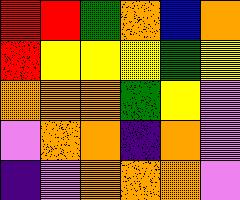[["red", "red", "green", "orange", "blue", "orange"], ["red", "yellow", "yellow", "yellow", "green", "yellow"], ["orange", "orange", "orange", "green", "yellow", "violet"], ["violet", "orange", "orange", "indigo", "orange", "violet"], ["indigo", "violet", "orange", "orange", "orange", "violet"]]